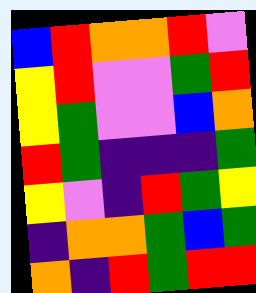[["blue", "red", "orange", "orange", "red", "violet"], ["yellow", "red", "violet", "violet", "green", "red"], ["yellow", "green", "violet", "violet", "blue", "orange"], ["red", "green", "indigo", "indigo", "indigo", "green"], ["yellow", "violet", "indigo", "red", "green", "yellow"], ["indigo", "orange", "orange", "green", "blue", "green"], ["orange", "indigo", "red", "green", "red", "red"]]